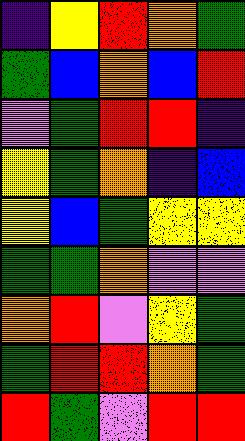[["indigo", "yellow", "red", "orange", "green"], ["green", "blue", "orange", "blue", "red"], ["violet", "green", "red", "red", "indigo"], ["yellow", "green", "orange", "indigo", "blue"], ["yellow", "blue", "green", "yellow", "yellow"], ["green", "green", "orange", "violet", "violet"], ["orange", "red", "violet", "yellow", "green"], ["green", "red", "red", "orange", "green"], ["red", "green", "violet", "red", "red"]]